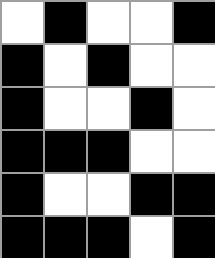[["white", "black", "white", "white", "black"], ["black", "white", "black", "white", "white"], ["black", "white", "white", "black", "white"], ["black", "black", "black", "white", "white"], ["black", "white", "white", "black", "black"], ["black", "black", "black", "white", "black"]]